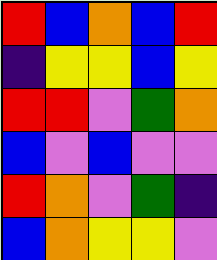[["red", "blue", "orange", "blue", "red"], ["indigo", "yellow", "yellow", "blue", "yellow"], ["red", "red", "violet", "green", "orange"], ["blue", "violet", "blue", "violet", "violet"], ["red", "orange", "violet", "green", "indigo"], ["blue", "orange", "yellow", "yellow", "violet"]]